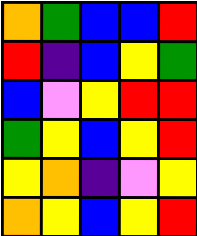[["orange", "green", "blue", "blue", "red"], ["red", "indigo", "blue", "yellow", "green"], ["blue", "violet", "yellow", "red", "red"], ["green", "yellow", "blue", "yellow", "red"], ["yellow", "orange", "indigo", "violet", "yellow"], ["orange", "yellow", "blue", "yellow", "red"]]